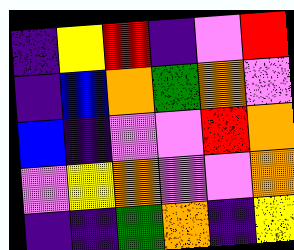[["indigo", "yellow", "red", "indigo", "violet", "red"], ["indigo", "blue", "orange", "green", "orange", "violet"], ["blue", "indigo", "violet", "violet", "red", "orange"], ["violet", "yellow", "orange", "violet", "violet", "orange"], ["indigo", "indigo", "green", "orange", "indigo", "yellow"]]